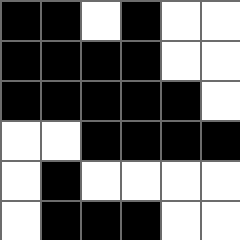[["black", "black", "white", "black", "white", "white"], ["black", "black", "black", "black", "white", "white"], ["black", "black", "black", "black", "black", "white"], ["white", "white", "black", "black", "black", "black"], ["white", "black", "white", "white", "white", "white"], ["white", "black", "black", "black", "white", "white"]]